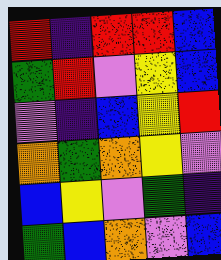[["red", "indigo", "red", "red", "blue"], ["green", "red", "violet", "yellow", "blue"], ["violet", "indigo", "blue", "yellow", "red"], ["orange", "green", "orange", "yellow", "violet"], ["blue", "yellow", "violet", "green", "indigo"], ["green", "blue", "orange", "violet", "blue"]]